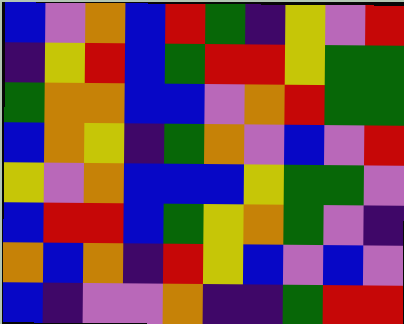[["blue", "violet", "orange", "blue", "red", "green", "indigo", "yellow", "violet", "red"], ["indigo", "yellow", "red", "blue", "green", "red", "red", "yellow", "green", "green"], ["green", "orange", "orange", "blue", "blue", "violet", "orange", "red", "green", "green"], ["blue", "orange", "yellow", "indigo", "green", "orange", "violet", "blue", "violet", "red"], ["yellow", "violet", "orange", "blue", "blue", "blue", "yellow", "green", "green", "violet"], ["blue", "red", "red", "blue", "green", "yellow", "orange", "green", "violet", "indigo"], ["orange", "blue", "orange", "indigo", "red", "yellow", "blue", "violet", "blue", "violet"], ["blue", "indigo", "violet", "violet", "orange", "indigo", "indigo", "green", "red", "red"]]